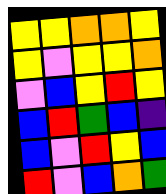[["yellow", "yellow", "orange", "orange", "yellow"], ["yellow", "violet", "yellow", "yellow", "orange"], ["violet", "blue", "yellow", "red", "yellow"], ["blue", "red", "green", "blue", "indigo"], ["blue", "violet", "red", "yellow", "blue"], ["red", "violet", "blue", "orange", "green"]]